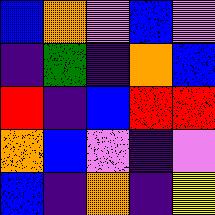[["blue", "orange", "violet", "blue", "violet"], ["indigo", "green", "indigo", "orange", "blue"], ["red", "indigo", "blue", "red", "red"], ["orange", "blue", "violet", "indigo", "violet"], ["blue", "indigo", "orange", "indigo", "yellow"]]